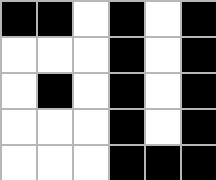[["black", "black", "white", "black", "white", "black"], ["white", "white", "white", "black", "white", "black"], ["white", "black", "white", "black", "white", "black"], ["white", "white", "white", "black", "white", "black"], ["white", "white", "white", "black", "black", "black"]]